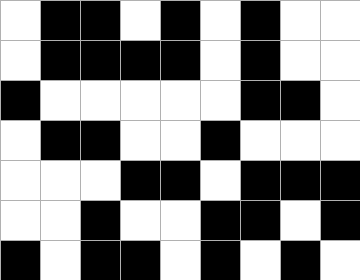[["white", "black", "black", "white", "black", "white", "black", "white", "white"], ["white", "black", "black", "black", "black", "white", "black", "white", "white"], ["black", "white", "white", "white", "white", "white", "black", "black", "white"], ["white", "black", "black", "white", "white", "black", "white", "white", "white"], ["white", "white", "white", "black", "black", "white", "black", "black", "black"], ["white", "white", "black", "white", "white", "black", "black", "white", "black"], ["black", "white", "black", "black", "white", "black", "white", "black", "white"]]